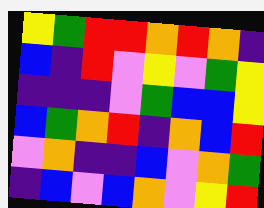[["yellow", "green", "red", "red", "orange", "red", "orange", "indigo"], ["blue", "indigo", "red", "violet", "yellow", "violet", "green", "yellow"], ["indigo", "indigo", "indigo", "violet", "green", "blue", "blue", "yellow"], ["blue", "green", "orange", "red", "indigo", "orange", "blue", "red"], ["violet", "orange", "indigo", "indigo", "blue", "violet", "orange", "green"], ["indigo", "blue", "violet", "blue", "orange", "violet", "yellow", "red"]]